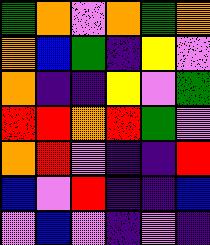[["green", "orange", "violet", "orange", "green", "orange"], ["orange", "blue", "green", "indigo", "yellow", "violet"], ["orange", "indigo", "indigo", "yellow", "violet", "green"], ["red", "red", "orange", "red", "green", "violet"], ["orange", "red", "violet", "indigo", "indigo", "red"], ["blue", "violet", "red", "indigo", "indigo", "blue"], ["violet", "blue", "violet", "indigo", "violet", "indigo"]]